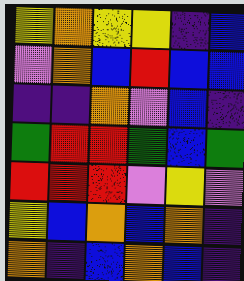[["yellow", "orange", "yellow", "yellow", "indigo", "blue"], ["violet", "orange", "blue", "red", "blue", "blue"], ["indigo", "indigo", "orange", "violet", "blue", "indigo"], ["green", "red", "red", "green", "blue", "green"], ["red", "red", "red", "violet", "yellow", "violet"], ["yellow", "blue", "orange", "blue", "orange", "indigo"], ["orange", "indigo", "blue", "orange", "blue", "indigo"]]